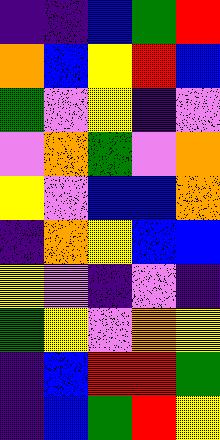[["indigo", "indigo", "blue", "green", "red"], ["orange", "blue", "yellow", "red", "blue"], ["green", "violet", "yellow", "indigo", "violet"], ["violet", "orange", "green", "violet", "orange"], ["yellow", "violet", "blue", "blue", "orange"], ["indigo", "orange", "yellow", "blue", "blue"], ["yellow", "violet", "indigo", "violet", "indigo"], ["green", "yellow", "violet", "orange", "yellow"], ["indigo", "blue", "red", "red", "green"], ["indigo", "blue", "green", "red", "yellow"]]